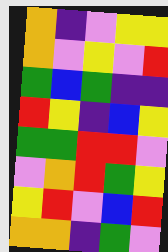[["orange", "indigo", "violet", "yellow", "yellow"], ["orange", "violet", "yellow", "violet", "red"], ["green", "blue", "green", "indigo", "indigo"], ["red", "yellow", "indigo", "blue", "yellow"], ["green", "green", "red", "red", "violet"], ["violet", "orange", "red", "green", "yellow"], ["yellow", "red", "violet", "blue", "red"], ["orange", "orange", "indigo", "green", "violet"]]